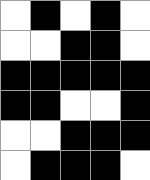[["white", "black", "white", "black", "white"], ["white", "white", "black", "black", "white"], ["black", "black", "black", "black", "black"], ["black", "black", "white", "white", "black"], ["white", "white", "black", "black", "black"], ["white", "black", "black", "black", "white"]]